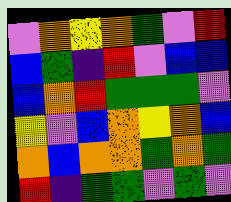[["violet", "orange", "yellow", "orange", "green", "violet", "red"], ["blue", "green", "indigo", "red", "violet", "blue", "blue"], ["blue", "orange", "red", "green", "green", "green", "violet"], ["yellow", "violet", "blue", "orange", "yellow", "orange", "blue"], ["orange", "blue", "orange", "orange", "green", "orange", "green"], ["red", "indigo", "green", "green", "violet", "green", "violet"]]